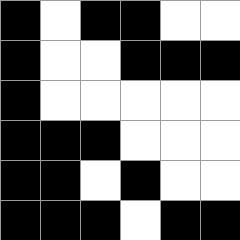[["black", "white", "black", "black", "white", "white"], ["black", "white", "white", "black", "black", "black"], ["black", "white", "white", "white", "white", "white"], ["black", "black", "black", "white", "white", "white"], ["black", "black", "white", "black", "white", "white"], ["black", "black", "black", "white", "black", "black"]]